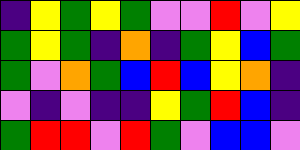[["indigo", "yellow", "green", "yellow", "green", "violet", "violet", "red", "violet", "yellow"], ["green", "yellow", "green", "indigo", "orange", "indigo", "green", "yellow", "blue", "green"], ["green", "violet", "orange", "green", "blue", "red", "blue", "yellow", "orange", "indigo"], ["violet", "indigo", "violet", "indigo", "indigo", "yellow", "green", "red", "blue", "indigo"], ["green", "red", "red", "violet", "red", "green", "violet", "blue", "blue", "violet"]]